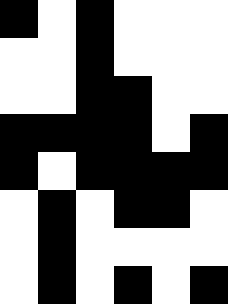[["black", "white", "black", "white", "white", "white"], ["white", "white", "black", "white", "white", "white"], ["white", "white", "black", "black", "white", "white"], ["black", "black", "black", "black", "white", "black"], ["black", "white", "black", "black", "black", "black"], ["white", "black", "white", "black", "black", "white"], ["white", "black", "white", "white", "white", "white"], ["white", "black", "white", "black", "white", "black"]]